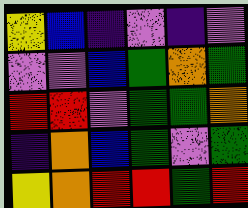[["yellow", "blue", "indigo", "violet", "indigo", "violet"], ["violet", "violet", "blue", "green", "orange", "green"], ["red", "red", "violet", "green", "green", "orange"], ["indigo", "orange", "blue", "green", "violet", "green"], ["yellow", "orange", "red", "red", "green", "red"]]